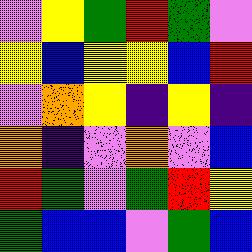[["violet", "yellow", "green", "red", "green", "violet"], ["yellow", "blue", "yellow", "yellow", "blue", "red"], ["violet", "orange", "yellow", "indigo", "yellow", "indigo"], ["orange", "indigo", "violet", "orange", "violet", "blue"], ["red", "green", "violet", "green", "red", "yellow"], ["green", "blue", "blue", "violet", "green", "blue"]]